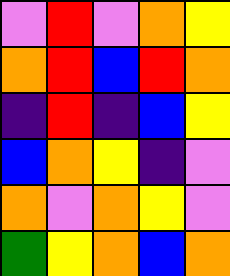[["violet", "red", "violet", "orange", "yellow"], ["orange", "red", "blue", "red", "orange"], ["indigo", "red", "indigo", "blue", "yellow"], ["blue", "orange", "yellow", "indigo", "violet"], ["orange", "violet", "orange", "yellow", "violet"], ["green", "yellow", "orange", "blue", "orange"]]